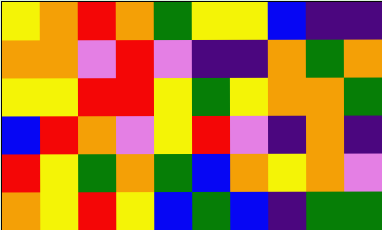[["yellow", "orange", "red", "orange", "green", "yellow", "yellow", "blue", "indigo", "indigo"], ["orange", "orange", "violet", "red", "violet", "indigo", "indigo", "orange", "green", "orange"], ["yellow", "yellow", "red", "red", "yellow", "green", "yellow", "orange", "orange", "green"], ["blue", "red", "orange", "violet", "yellow", "red", "violet", "indigo", "orange", "indigo"], ["red", "yellow", "green", "orange", "green", "blue", "orange", "yellow", "orange", "violet"], ["orange", "yellow", "red", "yellow", "blue", "green", "blue", "indigo", "green", "green"]]